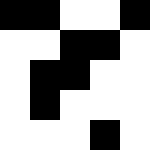[["black", "black", "white", "white", "black"], ["white", "white", "black", "black", "white"], ["white", "black", "black", "white", "white"], ["white", "black", "white", "white", "white"], ["white", "white", "white", "black", "white"]]